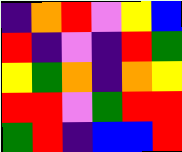[["indigo", "orange", "red", "violet", "yellow", "blue"], ["red", "indigo", "violet", "indigo", "red", "green"], ["yellow", "green", "orange", "indigo", "orange", "yellow"], ["red", "red", "violet", "green", "red", "red"], ["green", "red", "indigo", "blue", "blue", "red"]]